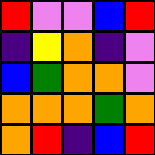[["red", "violet", "violet", "blue", "red"], ["indigo", "yellow", "orange", "indigo", "violet"], ["blue", "green", "orange", "orange", "violet"], ["orange", "orange", "orange", "green", "orange"], ["orange", "red", "indigo", "blue", "red"]]